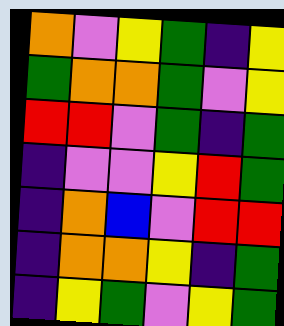[["orange", "violet", "yellow", "green", "indigo", "yellow"], ["green", "orange", "orange", "green", "violet", "yellow"], ["red", "red", "violet", "green", "indigo", "green"], ["indigo", "violet", "violet", "yellow", "red", "green"], ["indigo", "orange", "blue", "violet", "red", "red"], ["indigo", "orange", "orange", "yellow", "indigo", "green"], ["indigo", "yellow", "green", "violet", "yellow", "green"]]